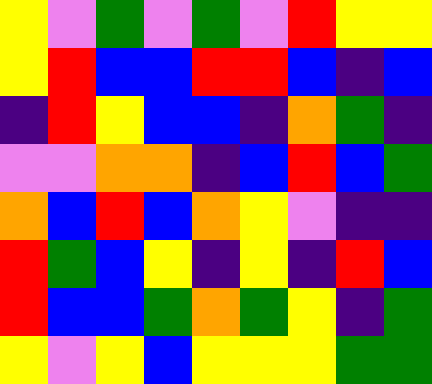[["yellow", "violet", "green", "violet", "green", "violet", "red", "yellow", "yellow"], ["yellow", "red", "blue", "blue", "red", "red", "blue", "indigo", "blue"], ["indigo", "red", "yellow", "blue", "blue", "indigo", "orange", "green", "indigo"], ["violet", "violet", "orange", "orange", "indigo", "blue", "red", "blue", "green"], ["orange", "blue", "red", "blue", "orange", "yellow", "violet", "indigo", "indigo"], ["red", "green", "blue", "yellow", "indigo", "yellow", "indigo", "red", "blue"], ["red", "blue", "blue", "green", "orange", "green", "yellow", "indigo", "green"], ["yellow", "violet", "yellow", "blue", "yellow", "yellow", "yellow", "green", "green"]]